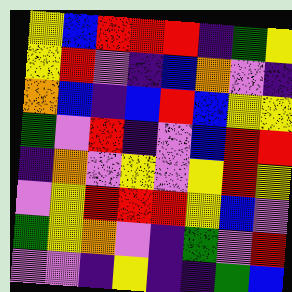[["yellow", "blue", "red", "red", "red", "indigo", "green", "yellow"], ["yellow", "red", "violet", "indigo", "blue", "orange", "violet", "indigo"], ["orange", "blue", "indigo", "blue", "red", "blue", "yellow", "yellow"], ["green", "violet", "red", "indigo", "violet", "blue", "red", "red"], ["indigo", "orange", "violet", "yellow", "violet", "yellow", "red", "yellow"], ["violet", "yellow", "red", "red", "red", "yellow", "blue", "violet"], ["green", "yellow", "orange", "violet", "indigo", "green", "violet", "red"], ["violet", "violet", "indigo", "yellow", "indigo", "indigo", "green", "blue"]]